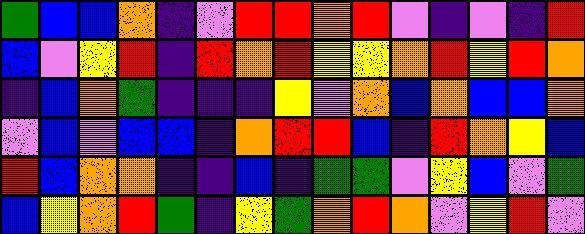[["green", "blue", "blue", "orange", "indigo", "violet", "red", "red", "orange", "red", "violet", "indigo", "violet", "indigo", "red"], ["blue", "violet", "yellow", "red", "indigo", "red", "orange", "red", "yellow", "yellow", "orange", "red", "yellow", "red", "orange"], ["indigo", "blue", "orange", "green", "indigo", "indigo", "indigo", "yellow", "violet", "orange", "blue", "orange", "blue", "blue", "orange"], ["violet", "blue", "violet", "blue", "blue", "indigo", "orange", "red", "red", "blue", "indigo", "red", "orange", "yellow", "blue"], ["red", "blue", "orange", "orange", "indigo", "indigo", "blue", "indigo", "green", "green", "violet", "yellow", "blue", "violet", "green"], ["blue", "yellow", "orange", "red", "green", "indigo", "yellow", "green", "orange", "red", "orange", "violet", "yellow", "red", "violet"]]